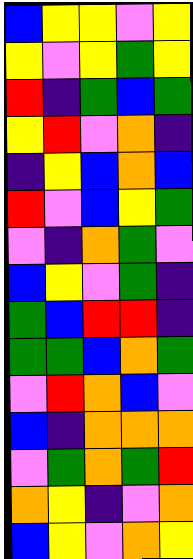[["blue", "yellow", "yellow", "violet", "yellow"], ["yellow", "violet", "yellow", "green", "yellow"], ["red", "indigo", "green", "blue", "green"], ["yellow", "red", "violet", "orange", "indigo"], ["indigo", "yellow", "blue", "orange", "blue"], ["red", "violet", "blue", "yellow", "green"], ["violet", "indigo", "orange", "green", "violet"], ["blue", "yellow", "violet", "green", "indigo"], ["green", "blue", "red", "red", "indigo"], ["green", "green", "blue", "orange", "green"], ["violet", "red", "orange", "blue", "violet"], ["blue", "indigo", "orange", "orange", "orange"], ["violet", "green", "orange", "green", "red"], ["orange", "yellow", "indigo", "violet", "orange"], ["blue", "yellow", "violet", "orange", "yellow"]]